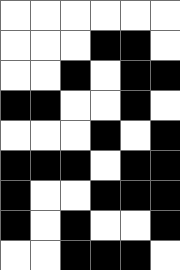[["white", "white", "white", "white", "white", "white"], ["white", "white", "white", "black", "black", "white"], ["white", "white", "black", "white", "black", "black"], ["black", "black", "white", "white", "black", "white"], ["white", "white", "white", "black", "white", "black"], ["black", "black", "black", "white", "black", "black"], ["black", "white", "white", "black", "black", "black"], ["black", "white", "black", "white", "white", "black"], ["white", "white", "black", "black", "black", "white"]]